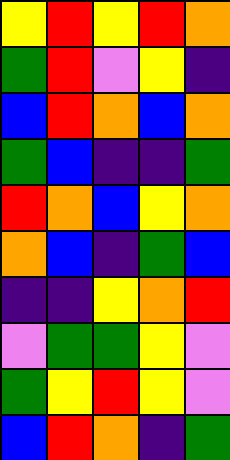[["yellow", "red", "yellow", "red", "orange"], ["green", "red", "violet", "yellow", "indigo"], ["blue", "red", "orange", "blue", "orange"], ["green", "blue", "indigo", "indigo", "green"], ["red", "orange", "blue", "yellow", "orange"], ["orange", "blue", "indigo", "green", "blue"], ["indigo", "indigo", "yellow", "orange", "red"], ["violet", "green", "green", "yellow", "violet"], ["green", "yellow", "red", "yellow", "violet"], ["blue", "red", "orange", "indigo", "green"]]